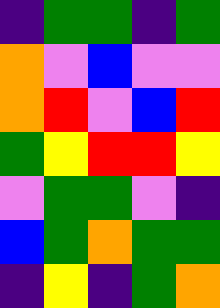[["indigo", "green", "green", "indigo", "green"], ["orange", "violet", "blue", "violet", "violet"], ["orange", "red", "violet", "blue", "red"], ["green", "yellow", "red", "red", "yellow"], ["violet", "green", "green", "violet", "indigo"], ["blue", "green", "orange", "green", "green"], ["indigo", "yellow", "indigo", "green", "orange"]]